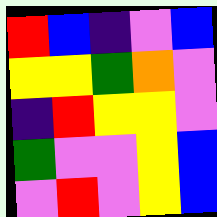[["red", "blue", "indigo", "violet", "blue"], ["yellow", "yellow", "green", "orange", "violet"], ["indigo", "red", "yellow", "yellow", "violet"], ["green", "violet", "violet", "yellow", "blue"], ["violet", "red", "violet", "yellow", "blue"]]